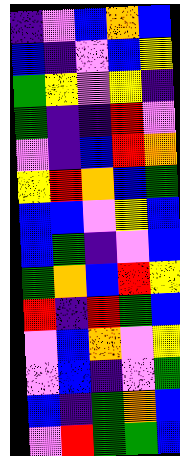[["indigo", "violet", "blue", "orange", "blue"], ["blue", "indigo", "violet", "blue", "yellow"], ["green", "yellow", "violet", "yellow", "indigo"], ["green", "indigo", "indigo", "red", "violet"], ["violet", "indigo", "blue", "red", "orange"], ["yellow", "red", "orange", "blue", "green"], ["blue", "blue", "violet", "yellow", "blue"], ["blue", "green", "indigo", "violet", "blue"], ["green", "orange", "blue", "red", "yellow"], ["red", "indigo", "red", "green", "blue"], ["violet", "blue", "orange", "violet", "yellow"], ["violet", "blue", "indigo", "violet", "green"], ["blue", "indigo", "green", "orange", "blue"], ["violet", "red", "green", "green", "blue"]]